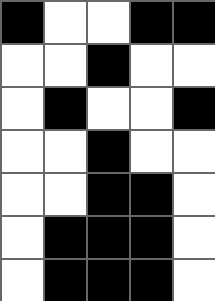[["black", "white", "white", "black", "black"], ["white", "white", "black", "white", "white"], ["white", "black", "white", "white", "black"], ["white", "white", "black", "white", "white"], ["white", "white", "black", "black", "white"], ["white", "black", "black", "black", "white"], ["white", "black", "black", "black", "white"]]